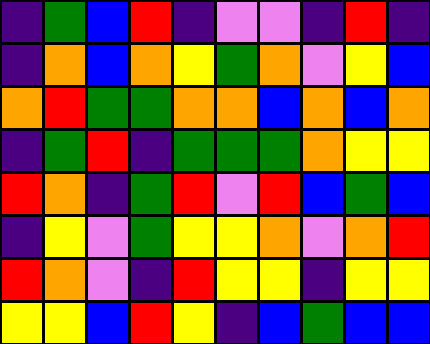[["indigo", "green", "blue", "red", "indigo", "violet", "violet", "indigo", "red", "indigo"], ["indigo", "orange", "blue", "orange", "yellow", "green", "orange", "violet", "yellow", "blue"], ["orange", "red", "green", "green", "orange", "orange", "blue", "orange", "blue", "orange"], ["indigo", "green", "red", "indigo", "green", "green", "green", "orange", "yellow", "yellow"], ["red", "orange", "indigo", "green", "red", "violet", "red", "blue", "green", "blue"], ["indigo", "yellow", "violet", "green", "yellow", "yellow", "orange", "violet", "orange", "red"], ["red", "orange", "violet", "indigo", "red", "yellow", "yellow", "indigo", "yellow", "yellow"], ["yellow", "yellow", "blue", "red", "yellow", "indigo", "blue", "green", "blue", "blue"]]